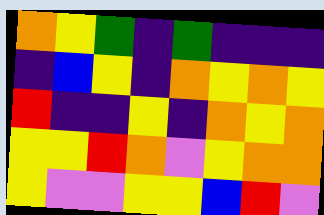[["orange", "yellow", "green", "indigo", "green", "indigo", "indigo", "indigo"], ["indigo", "blue", "yellow", "indigo", "orange", "yellow", "orange", "yellow"], ["red", "indigo", "indigo", "yellow", "indigo", "orange", "yellow", "orange"], ["yellow", "yellow", "red", "orange", "violet", "yellow", "orange", "orange"], ["yellow", "violet", "violet", "yellow", "yellow", "blue", "red", "violet"]]